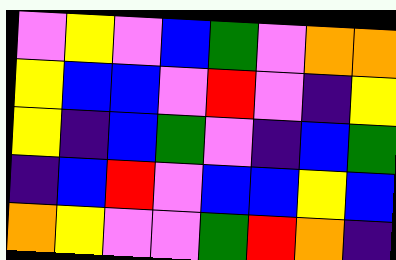[["violet", "yellow", "violet", "blue", "green", "violet", "orange", "orange"], ["yellow", "blue", "blue", "violet", "red", "violet", "indigo", "yellow"], ["yellow", "indigo", "blue", "green", "violet", "indigo", "blue", "green"], ["indigo", "blue", "red", "violet", "blue", "blue", "yellow", "blue"], ["orange", "yellow", "violet", "violet", "green", "red", "orange", "indigo"]]